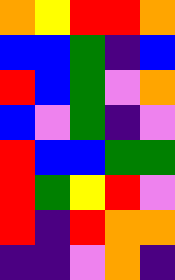[["orange", "yellow", "red", "red", "orange"], ["blue", "blue", "green", "indigo", "blue"], ["red", "blue", "green", "violet", "orange"], ["blue", "violet", "green", "indigo", "violet"], ["red", "blue", "blue", "green", "green"], ["red", "green", "yellow", "red", "violet"], ["red", "indigo", "red", "orange", "orange"], ["indigo", "indigo", "violet", "orange", "indigo"]]